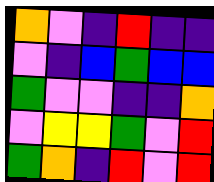[["orange", "violet", "indigo", "red", "indigo", "indigo"], ["violet", "indigo", "blue", "green", "blue", "blue"], ["green", "violet", "violet", "indigo", "indigo", "orange"], ["violet", "yellow", "yellow", "green", "violet", "red"], ["green", "orange", "indigo", "red", "violet", "red"]]